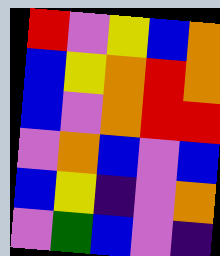[["red", "violet", "yellow", "blue", "orange"], ["blue", "yellow", "orange", "red", "orange"], ["blue", "violet", "orange", "red", "red"], ["violet", "orange", "blue", "violet", "blue"], ["blue", "yellow", "indigo", "violet", "orange"], ["violet", "green", "blue", "violet", "indigo"]]